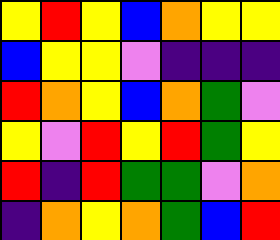[["yellow", "red", "yellow", "blue", "orange", "yellow", "yellow"], ["blue", "yellow", "yellow", "violet", "indigo", "indigo", "indigo"], ["red", "orange", "yellow", "blue", "orange", "green", "violet"], ["yellow", "violet", "red", "yellow", "red", "green", "yellow"], ["red", "indigo", "red", "green", "green", "violet", "orange"], ["indigo", "orange", "yellow", "orange", "green", "blue", "red"]]